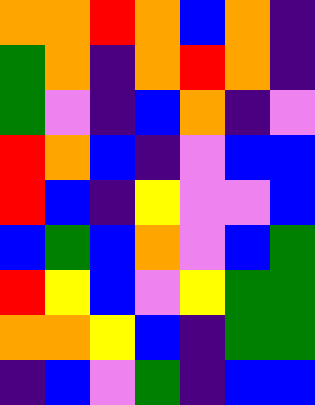[["orange", "orange", "red", "orange", "blue", "orange", "indigo"], ["green", "orange", "indigo", "orange", "red", "orange", "indigo"], ["green", "violet", "indigo", "blue", "orange", "indigo", "violet"], ["red", "orange", "blue", "indigo", "violet", "blue", "blue"], ["red", "blue", "indigo", "yellow", "violet", "violet", "blue"], ["blue", "green", "blue", "orange", "violet", "blue", "green"], ["red", "yellow", "blue", "violet", "yellow", "green", "green"], ["orange", "orange", "yellow", "blue", "indigo", "green", "green"], ["indigo", "blue", "violet", "green", "indigo", "blue", "blue"]]